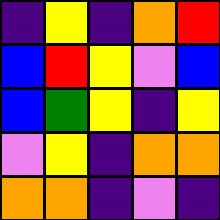[["indigo", "yellow", "indigo", "orange", "red"], ["blue", "red", "yellow", "violet", "blue"], ["blue", "green", "yellow", "indigo", "yellow"], ["violet", "yellow", "indigo", "orange", "orange"], ["orange", "orange", "indigo", "violet", "indigo"]]